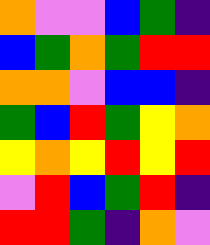[["orange", "violet", "violet", "blue", "green", "indigo"], ["blue", "green", "orange", "green", "red", "red"], ["orange", "orange", "violet", "blue", "blue", "indigo"], ["green", "blue", "red", "green", "yellow", "orange"], ["yellow", "orange", "yellow", "red", "yellow", "red"], ["violet", "red", "blue", "green", "red", "indigo"], ["red", "red", "green", "indigo", "orange", "violet"]]